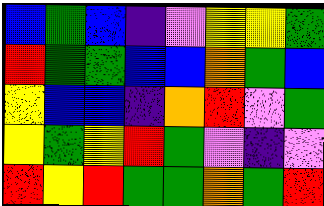[["blue", "green", "blue", "indigo", "violet", "yellow", "yellow", "green"], ["red", "green", "green", "blue", "blue", "orange", "green", "blue"], ["yellow", "blue", "blue", "indigo", "orange", "red", "violet", "green"], ["yellow", "green", "yellow", "red", "green", "violet", "indigo", "violet"], ["red", "yellow", "red", "green", "green", "orange", "green", "red"]]